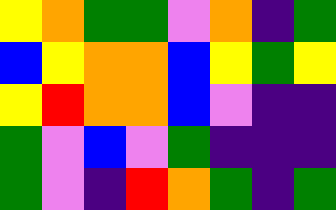[["yellow", "orange", "green", "green", "violet", "orange", "indigo", "green"], ["blue", "yellow", "orange", "orange", "blue", "yellow", "green", "yellow"], ["yellow", "red", "orange", "orange", "blue", "violet", "indigo", "indigo"], ["green", "violet", "blue", "violet", "green", "indigo", "indigo", "indigo"], ["green", "violet", "indigo", "red", "orange", "green", "indigo", "green"]]